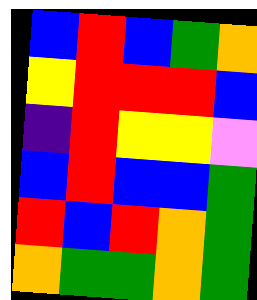[["blue", "red", "blue", "green", "orange"], ["yellow", "red", "red", "red", "blue"], ["indigo", "red", "yellow", "yellow", "violet"], ["blue", "red", "blue", "blue", "green"], ["red", "blue", "red", "orange", "green"], ["orange", "green", "green", "orange", "green"]]